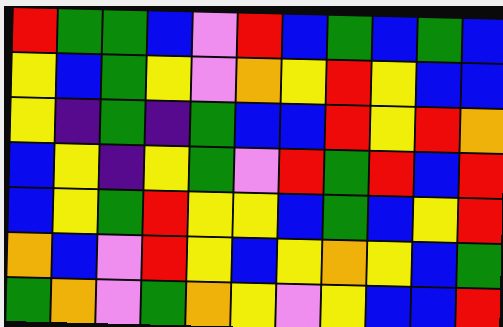[["red", "green", "green", "blue", "violet", "red", "blue", "green", "blue", "green", "blue"], ["yellow", "blue", "green", "yellow", "violet", "orange", "yellow", "red", "yellow", "blue", "blue"], ["yellow", "indigo", "green", "indigo", "green", "blue", "blue", "red", "yellow", "red", "orange"], ["blue", "yellow", "indigo", "yellow", "green", "violet", "red", "green", "red", "blue", "red"], ["blue", "yellow", "green", "red", "yellow", "yellow", "blue", "green", "blue", "yellow", "red"], ["orange", "blue", "violet", "red", "yellow", "blue", "yellow", "orange", "yellow", "blue", "green"], ["green", "orange", "violet", "green", "orange", "yellow", "violet", "yellow", "blue", "blue", "red"]]